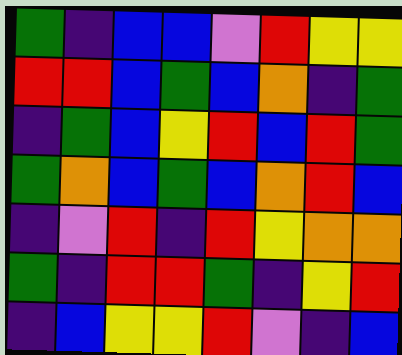[["green", "indigo", "blue", "blue", "violet", "red", "yellow", "yellow"], ["red", "red", "blue", "green", "blue", "orange", "indigo", "green"], ["indigo", "green", "blue", "yellow", "red", "blue", "red", "green"], ["green", "orange", "blue", "green", "blue", "orange", "red", "blue"], ["indigo", "violet", "red", "indigo", "red", "yellow", "orange", "orange"], ["green", "indigo", "red", "red", "green", "indigo", "yellow", "red"], ["indigo", "blue", "yellow", "yellow", "red", "violet", "indigo", "blue"]]